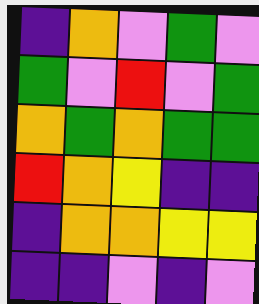[["indigo", "orange", "violet", "green", "violet"], ["green", "violet", "red", "violet", "green"], ["orange", "green", "orange", "green", "green"], ["red", "orange", "yellow", "indigo", "indigo"], ["indigo", "orange", "orange", "yellow", "yellow"], ["indigo", "indigo", "violet", "indigo", "violet"]]